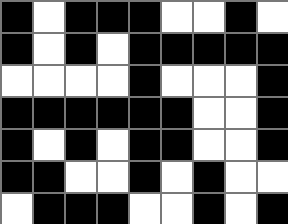[["black", "white", "black", "black", "black", "white", "white", "black", "white"], ["black", "white", "black", "white", "black", "black", "black", "black", "black"], ["white", "white", "white", "white", "black", "white", "white", "white", "black"], ["black", "black", "black", "black", "black", "black", "white", "white", "black"], ["black", "white", "black", "white", "black", "black", "white", "white", "black"], ["black", "black", "white", "white", "black", "white", "black", "white", "white"], ["white", "black", "black", "black", "white", "white", "black", "white", "black"]]